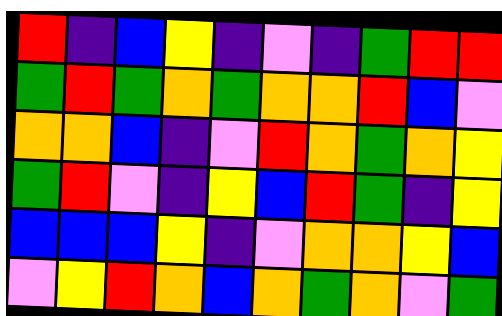[["red", "indigo", "blue", "yellow", "indigo", "violet", "indigo", "green", "red", "red"], ["green", "red", "green", "orange", "green", "orange", "orange", "red", "blue", "violet"], ["orange", "orange", "blue", "indigo", "violet", "red", "orange", "green", "orange", "yellow"], ["green", "red", "violet", "indigo", "yellow", "blue", "red", "green", "indigo", "yellow"], ["blue", "blue", "blue", "yellow", "indigo", "violet", "orange", "orange", "yellow", "blue"], ["violet", "yellow", "red", "orange", "blue", "orange", "green", "orange", "violet", "green"]]